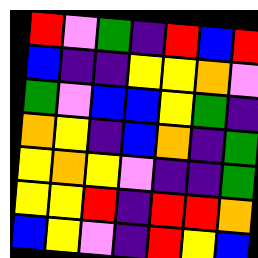[["red", "violet", "green", "indigo", "red", "blue", "red"], ["blue", "indigo", "indigo", "yellow", "yellow", "orange", "violet"], ["green", "violet", "blue", "blue", "yellow", "green", "indigo"], ["orange", "yellow", "indigo", "blue", "orange", "indigo", "green"], ["yellow", "orange", "yellow", "violet", "indigo", "indigo", "green"], ["yellow", "yellow", "red", "indigo", "red", "red", "orange"], ["blue", "yellow", "violet", "indigo", "red", "yellow", "blue"]]